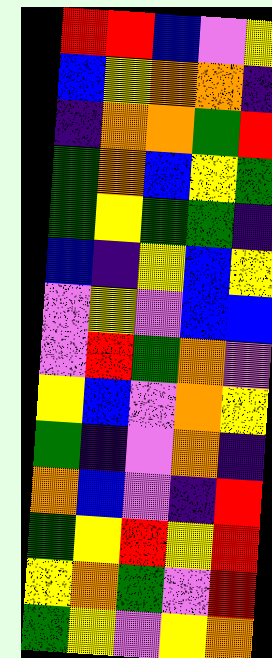[["red", "red", "blue", "violet", "yellow"], ["blue", "yellow", "orange", "orange", "indigo"], ["indigo", "orange", "orange", "green", "red"], ["green", "orange", "blue", "yellow", "green"], ["green", "yellow", "green", "green", "indigo"], ["blue", "indigo", "yellow", "blue", "yellow"], ["violet", "yellow", "violet", "blue", "blue"], ["violet", "red", "green", "orange", "violet"], ["yellow", "blue", "violet", "orange", "yellow"], ["green", "indigo", "violet", "orange", "indigo"], ["orange", "blue", "violet", "indigo", "red"], ["green", "yellow", "red", "yellow", "red"], ["yellow", "orange", "green", "violet", "red"], ["green", "yellow", "violet", "yellow", "orange"]]